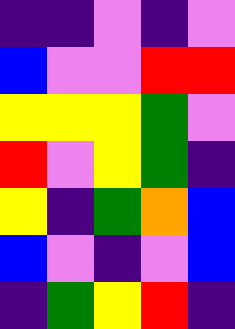[["indigo", "indigo", "violet", "indigo", "violet"], ["blue", "violet", "violet", "red", "red"], ["yellow", "yellow", "yellow", "green", "violet"], ["red", "violet", "yellow", "green", "indigo"], ["yellow", "indigo", "green", "orange", "blue"], ["blue", "violet", "indigo", "violet", "blue"], ["indigo", "green", "yellow", "red", "indigo"]]